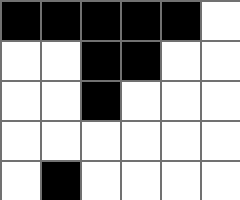[["black", "black", "black", "black", "black", "white"], ["white", "white", "black", "black", "white", "white"], ["white", "white", "black", "white", "white", "white"], ["white", "white", "white", "white", "white", "white"], ["white", "black", "white", "white", "white", "white"]]